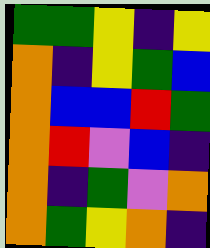[["green", "green", "yellow", "indigo", "yellow"], ["orange", "indigo", "yellow", "green", "blue"], ["orange", "blue", "blue", "red", "green"], ["orange", "red", "violet", "blue", "indigo"], ["orange", "indigo", "green", "violet", "orange"], ["orange", "green", "yellow", "orange", "indigo"]]